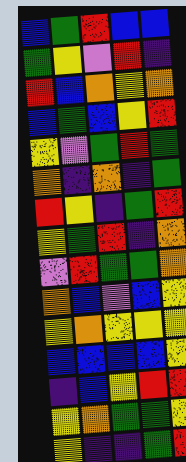[["blue", "green", "red", "blue", "blue"], ["green", "yellow", "violet", "red", "indigo"], ["red", "blue", "orange", "yellow", "orange"], ["blue", "green", "blue", "yellow", "red"], ["yellow", "violet", "green", "red", "green"], ["orange", "indigo", "orange", "indigo", "green"], ["red", "yellow", "indigo", "green", "red"], ["yellow", "green", "red", "indigo", "orange"], ["violet", "red", "green", "green", "orange"], ["orange", "blue", "violet", "blue", "yellow"], ["yellow", "orange", "yellow", "yellow", "yellow"], ["blue", "blue", "blue", "blue", "yellow"], ["indigo", "blue", "yellow", "red", "red"], ["yellow", "orange", "green", "green", "yellow"], ["yellow", "indigo", "indigo", "green", "red"]]